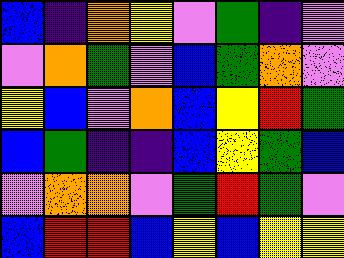[["blue", "indigo", "orange", "yellow", "violet", "green", "indigo", "violet"], ["violet", "orange", "green", "violet", "blue", "green", "orange", "violet"], ["yellow", "blue", "violet", "orange", "blue", "yellow", "red", "green"], ["blue", "green", "indigo", "indigo", "blue", "yellow", "green", "blue"], ["violet", "orange", "orange", "violet", "green", "red", "green", "violet"], ["blue", "red", "red", "blue", "yellow", "blue", "yellow", "yellow"]]